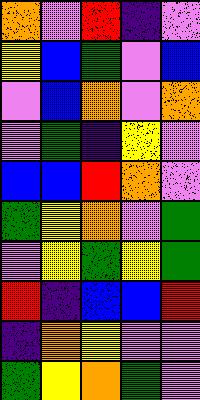[["orange", "violet", "red", "indigo", "violet"], ["yellow", "blue", "green", "violet", "blue"], ["violet", "blue", "orange", "violet", "orange"], ["violet", "green", "indigo", "yellow", "violet"], ["blue", "blue", "red", "orange", "violet"], ["green", "yellow", "orange", "violet", "green"], ["violet", "yellow", "green", "yellow", "green"], ["red", "indigo", "blue", "blue", "red"], ["indigo", "orange", "yellow", "violet", "violet"], ["green", "yellow", "orange", "green", "violet"]]